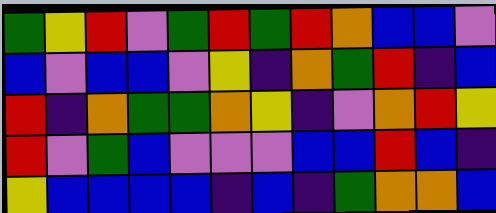[["green", "yellow", "red", "violet", "green", "red", "green", "red", "orange", "blue", "blue", "violet"], ["blue", "violet", "blue", "blue", "violet", "yellow", "indigo", "orange", "green", "red", "indigo", "blue"], ["red", "indigo", "orange", "green", "green", "orange", "yellow", "indigo", "violet", "orange", "red", "yellow"], ["red", "violet", "green", "blue", "violet", "violet", "violet", "blue", "blue", "red", "blue", "indigo"], ["yellow", "blue", "blue", "blue", "blue", "indigo", "blue", "indigo", "green", "orange", "orange", "blue"]]